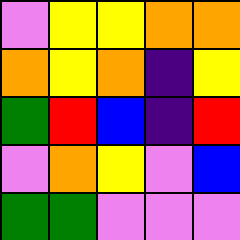[["violet", "yellow", "yellow", "orange", "orange"], ["orange", "yellow", "orange", "indigo", "yellow"], ["green", "red", "blue", "indigo", "red"], ["violet", "orange", "yellow", "violet", "blue"], ["green", "green", "violet", "violet", "violet"]]